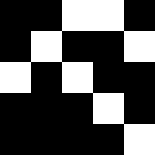[["black", "black", "white", "white", "black"], ["black", "white", "black", "black", "white"], ["white", "black", "white", "black", "black"], ["black", "black", "black", "white", "black"], ["black", "black", "black", "black", "white"]]